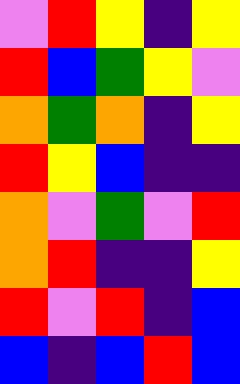[["violet", "red", "yellow", "indigo", "yellow"], ["red", "blue", "green", "yellow", "violet"], ["orange", "green", "orange", "indigo", "yellow"], ["red", "yellow", "blue", "indigo", "indigo"], ["orange", "violet", "green", "violet", "red"], ["orange", "red", "indigo", "indigo", "yellow"], ["red", "violet", "red", "indigo", "blue"], ["blue", "indigo", "blue", "red", "blue"]]